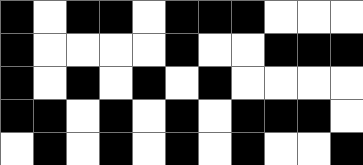[["black", "white", "black", "black", "white", "black", "black", "black", "white", "white", "white"], ["black", "white", "white", "white", "white", "black", "white", "white", "black", "black", "black"], ["black", "white", "black", "white", "black", "white", "black", "white", "white", "white", "white"], ["black", "black", "white", "black", "white", "black", "white", "black", "black", "black", "white"], ["white", "black", "white", "black", "white", "black", "white", "black", "white", "white", "black"]]